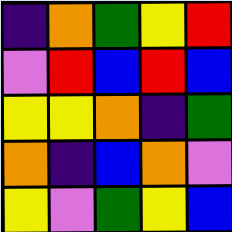[["indigo", "orange", "green", "yellow", "red"], ["violet", "red", "blue", "red", "blue"], ["yellow", "yellow", "orange", "indigo", "green"], ["orange", "indigo", "blue", "orange", "violet"], ["yellow", "violet", "green", "yellow", "blue"]]